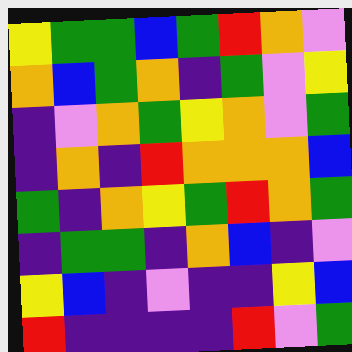[["yellow", "green", "green", "blue", "green", "red", "orange", "violet"], ["orange", "blue", "green", "orange", "indigo", "green", "violet", "yellow"], ["indigo", "violet", "orange", "green", "yellow", "orange", "violet", "green"], ["indigo", "orange", "indigo", "red", "orange", "orange", "orange", "blue"], ["green", "indigo", "orange", "yellow", "green", "red", "orange", "green"], ["indigo", "green", "green", "indigo", "orange", "blue", "indigo", "violet"], ["yellow", "blue", "indigo", "violet", "indigo", "indigo", "yellow", "blue"], ["red", "indigo", "indigo", "indigo", "indigo", "red", "violet", "green"]]